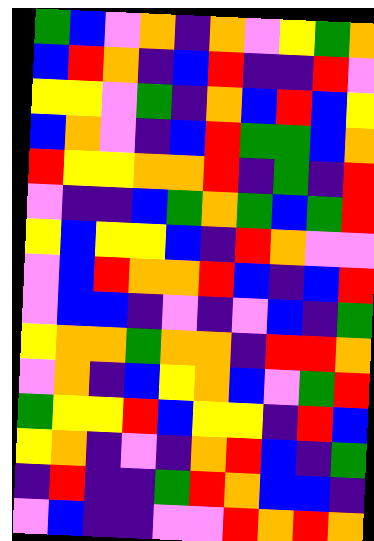[["green", "blue", "violet", "orange", "indigo", "orange", "violet", "yellow", "green", "orange"], ["blue", "red", "orange", "indigo", "blue", "red", "indigo", "indigo", "red", "violet"], ["yellow", "yellow", "violet", "green", "indigo", "orange", "blue", "red", "blue", "yellow"], ["blue", "orange", "violet", "indigo", "blue", "red", "green", "green", "blue", "orange"], ["red", "yellow", "yellow", "orange", "orange", "red", "indigo", "green", "indigo", "red"], ["violet", "indigo", "indigo", "blue", "green", "orange", "green", "blue", "green", "red"], ["yellow", "blue", "yellow", "yellow", "blue", "indigo", "red", "orange", "violet", "violet"], ["violet", "blue", "red", "orange", "orange", "red", "blue", "indigo", "blue", "red"], ["violet", "blue", "blue", "indigo", "violet", "indigo", "violet", "blue", "indigo", "green"], ["yellow", "orange", "orange", "green", "orange", "orange", "indigo", "red", "red", "orange"], ["violet", "orange", "indigo", "blue", "yellow", "orange", "blue", "violet", "green", "red"], ["green", "yellow", "yellow", "red", "blue", "yellow", "yellow", "indigo", "red", "blue"], ["yellow", "orange", "indigo", "violet", "indigo", "orange", "red", "blue", "indigo", "green"], ["indigo", "red", "indigo", "indigo", "green", "red", "orange", "blue", "blue", "indigo"], ["violet", "blue", "indigo", "indigo", "violet", "violet", "red", "orange", "red", "orange"]]